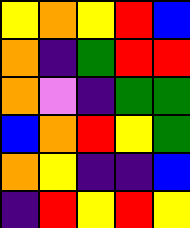[["yellow", "orange", "yellow", "red", "blue"], ["orange", "indigo", "green", "red", "red"], ["orange", "violet", "indigo", "green", "green"], ["blue", "orange", "red", "yellow", "green"], ["orange", "yellow", "indigo", "indigo", "blue"], ["indigo", "red", "yellow", "red", "yellow"]]